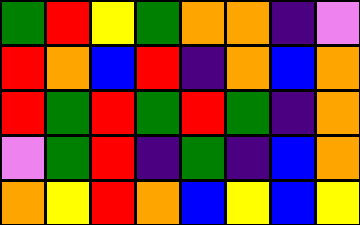[["green", "red", "yellow", "green", "orange", "orange", "indigo", "violet"], ["red", "orange", "blue", "red", "indigo", "orange", "blue", "orange"], ["red", "green", "red", "green", "red", "green", "indigo", "orange"], ["violet", "green", "red", "indigo", "green", "indigo", "blue", "orange"], ["orange", "yellow", "red", "orange", "blue", "yellow", "blue", "yellow"]]